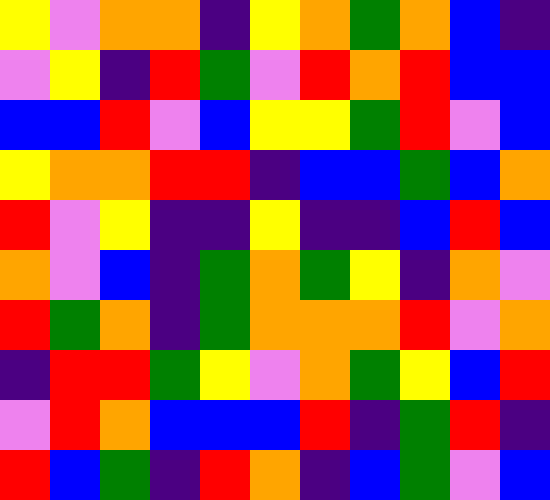[["yellow", "violet", "orange", "orange", "indigo", "yellow", "orange", "green", "orange", "blue", "indigo"], ["violet", "yellow", "indigo", "red", "green", "violet", "red", "orange", "red", "blue", "blue"], ["blue", "blue", "red", "violet", "blue", "yellow", "yellow", "green", "red", "violet", "blue"], ["yellow", "orange", "orange", "red", "red", "indigo", "blue", "blue", "green", "blue", "orange"], ["red", "violet", "yellow", "indigo", "indigo", "yellow", "indigo", "indigo", "blue", "red", "blue"], ["orange", "violet", "blue", "indigo", "green", "orange", "green", "yellow", "indigo", "orange", "violet"], ["red", "green", "orange", "indigo", "green", "orange", "orange", "orange", "red", "violet", "orange"], ["indigo", "red", "red", "green", "yellow", "violet", "orange", "green", "yellow", "blue", "red"], ["violet", "red", "orange", "blue", "blue", "blue", "red", "indigo", "green", "red", "indigo"], ["red", "blue", "green", "indigo", "red", "orange", "indigo", "blue", "green", "violet", "blue"]]